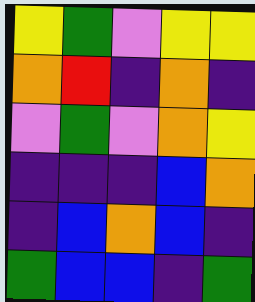[["yellow", "green", "violet", "yellow", "yellow"], ["orange", "red", "indigo", "orange", "indigo"], ["violet", "green", "violet", "orange", "yellow"], ["indigo", "indigo", "indigo", "blue", "orange"], ["indigo", "blue", "orange", "blue", "indigo"], ["green", "blue", "blue", "indigo", "green"]]